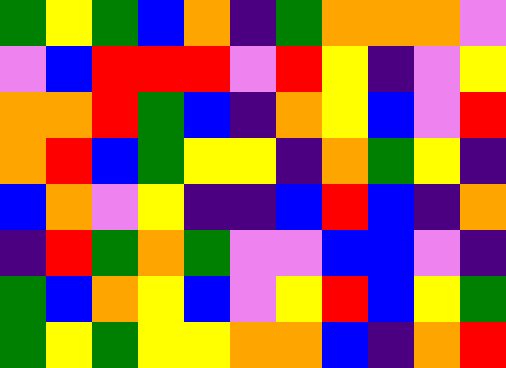[["green", "yellow", "green", "blue", "orange", "indigo", "green", "orange", "orange", "orange", "violet"], ["violet", "blue", "red", "red", "red", "violet", "red", "yellow", "indigo", "violet", "yellow"], ["orange", "orange", "red", "green", "blue", "indigo", "orange", "yellow", "blue", "violet", "red"], ["orange", "red", "blue", "green", "yellow", "yellow", "indigo", "orange", "green", "yellow", "indigo"], ["blue", "orange", "violet", "yellow", "indigo", "indigo", "blue", "red", "blue", "indigo", "orange"], ["indigo", "red", "green", "orange", "green", "violet", "violet", "blue", "blue", "violet", "indigo"], ["green", "blue", "orange", "yellow", "blue", "violet", "yellow", "red", "blue", "yellow", "green"], ["green", "yellow", "green", "yellow", "yellow", "orange", "orange", "blue", "indigo", "orange", "red"]]